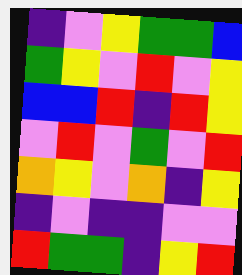[["indigo", "violet", "yellow", "green", "green", "blue"], ["green", "yellow", "violet", "red", "violet", "yellow"], ["blue", "blue", "red", "indigo", "red", "yellow"], ["violet", "red", "violet", "green", "violet", "red"], ["orange", "yellow", "violet", "orange", "indigo", "yellow"], ["indigo", "violet", "indigo", "indigo", "violet", "violet"], ["red", "green", "green", "indigo", "yellow", "red"]]